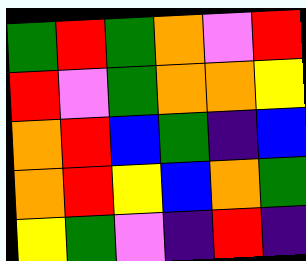[["green", "red", "green", "orange", "violet", "red"], ["red", "violet", "green", "orange", "orange", "yellow"], ["orange", "red", "blue", "green", "indigo", "blue"], ["orange", "red", "yellow", "blue", "orange", "green"], ["yellow", "green", "violet", "indigo", "red", "indigo"]]